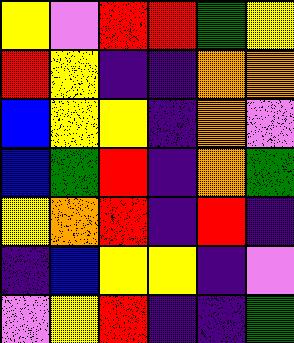[["yellow", "violet", "red", "red", "green", "yellow"], ["red", "yellow", "indigo", "indigo", "orange", "orange"], ["blue", "yellow", "yellow", "indigo", "orange", "violet"], ["blue", "green", "red", "indigo", "orange", "green"], ["yellow", "orange", "red", "indigo", "red", "indigo"], ["indigo", "blue", "yellow", "yellow", "indigo", "violet"], ["violet", "yellow", "red", "indigo", "indigo", "green"]]